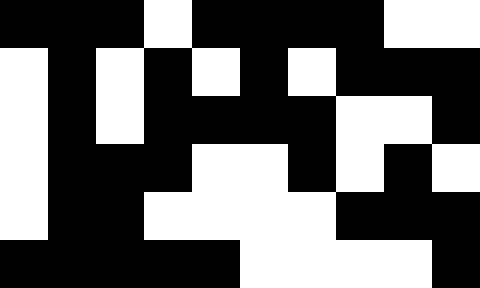[["black", "black", "black", "white", "black", "black", "black", "black", "white", "white"], ["white", "black", "white", "black", "white", "black", "white", "black", "black", "black"], ["white", "black", "white", "black", "black", "black", "black", "white", "white", "black"], ["white", "black", "black", "black", "white", "white", "black", "white", "black", "white"], ["white", "black", "black", "white", "white", "white", "white", "black", "black", "black"], ["black", "black", "black", "black", "black", "white", "white", "white", "white", "black"]]